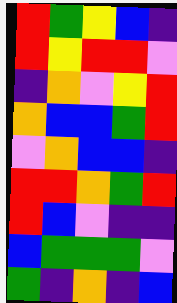[["red", "green", "yellow", "blue", "indigo"], ["red", "yellow", "red", "red", "violet"], ["indigo", "orange", "violet", "yellow", "red"], ["orange", "blue", "blue", "green", "red"], ["violet", "orange", "blue", "blue", "indigo"], ["red", "red", "orange", "green", "red"], ["red", "blue", "violet", "indigo", "indigo"], ["blue", "green", "green", "green", "violet"], ["green", "indigo", "orange", "indigo", "blue"]]